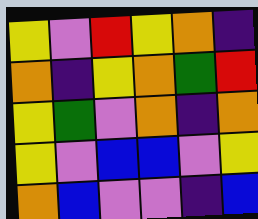[["yellow", "violet", "red", "yellow", "orange", "indigo"], ["orange", "indigo", "yellow", "orange", "green", "red"], ["yellow", "green", "violet", "orange", "indigo", "orange"], ["yellow", "violet", "blue", "blue", "violet", "yellow"], ["orange", "blue", "violet", "violet", "indigo", "blue"]]